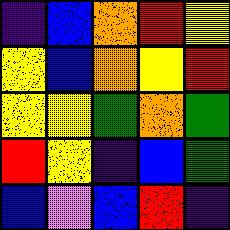[["indigo", "blue", "orange", "red", "yellow"], ["yellow", "blue", "orange", "yellow", "red"], ["yellow", "yellow", "green", "orange", "green"], ["red", "yellow", "indigo", "blue", "green"], ["blue", "violet", "blue", "red", "indigo"]]